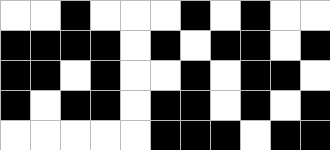[["white", "white", "black", "white", "white", "white", "black", "white", "black", "white", "white"], ["black", "black", "black", "black", "white", "black", "white", "black", "black", "white", "black"], ["black", "black", "white", "black", "white", "white", "black", "white", "black", "black", "white"], ["black", "white", "black", "black", "white", "black", "black", "white", "black", "white", "black"], ["white", "white", "white", "white", "white", "black", "black", "black", "white", "black", "black"]]